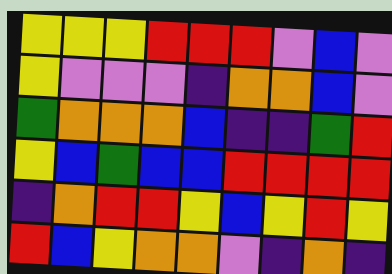[["yellow", "yellow", "yellow", "red", "red", "red", "violet", "blue", "violet"], ["yellow", "violet", "violet", "violet", "indigo", "orange", "orange", "blue", "violet"], ["green", "orange", "orange", "orange", "blue", "indigo", "indigo", "green", "red"], ["yellow", "blue", "green", "blue", "blue", "red", "red", "red", "red"], ["indigo", "orange", "red", "red", "yellow", "blue", "yellow", "red", "yellow"], ["red", "blue", "yellow", "orange", "orange", "violet", "indigo", "orange", "indigo"]]